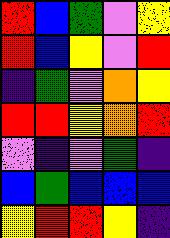[["red", "blue", "green", "violet", "yellow"], ["red", "blue", "yellow", "violet", "red"], ["indigo", "green", "violet", "orange", "yellow"], ["red", "red", "yellow", "orange", "red"], ["violet", "indigo", "violet", "green", "indigo"], ["blue", "green", "blue", "blue", "blue"], ["yellow", "red", "red", "yellow", "indigo"]]